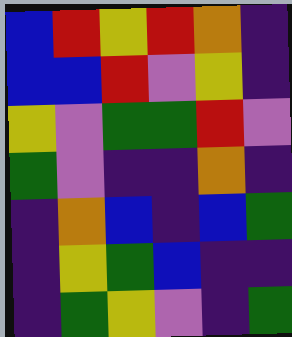[["blue", "red", "yellow", "red", "orange", "indigo"], ["blue", "blue", "red", "violet", "yellow", "indigo"], ["yellow", "violet", "green", "green", "red", "violet"], ["green", "violet", "indigo", "indigo", "orange", "indigo"], ["indigo", "orange", "blue", "indigo", "blue", "green"], ["indigo", "yellow", "green", "blue", "indigo", "indigo"], ["indigo", "green", "yellow", "violet", "indigo", "green"]]